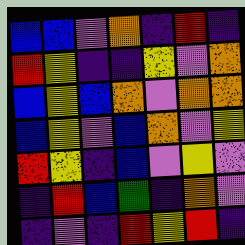[["blue", "blue", "violet", "orange", "indigo", "red", "indigo"], ["red", "yellow", "indigo", "indigo", "yellow", "violet", "orange"], ["blue", "yellow", "blue", "orange", "violet", "orange", "orange"], ["blue", "yellow", "violet", "blue", "orange", "violet", "yellow"], ["red", "yellow", "indigo", "blue", "violet", "yellow", "violet"], ["indigo", "red", "blue", "green", "indigo", "orange", "violet"], ["indigo", "violet", "indigo", "red", "yellow", "red", "indigo"]]